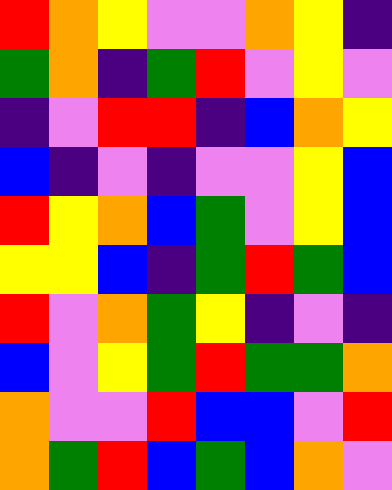[["red", "orange", "yellow", "violet", "violet", "orange", "yellow", "indigo"], ["green", "orange", "indigo", "green", "red", "violet", "yellow", "violet"], ["indigo", "violet", "red", "red", "indigo", "blue", "orange", "yellow"], ["blue", "indigo", "violet", "indigo", "violet", "violet", "yellow", "blue"], ["red", "yellow", "orange", "blue", "green", "violet", "yellow", "blue"], ["yellow", "yellow", "blue", "indigo", "green", "red", "green", "blue"], ["red", "violet", "orange", "green", "yellow", "indigo", "violet", "indigo"], ["blue", "violet", "yellow", "green", "red", "green", "green", "orange"], ["orange", "violet", "violet", "red", "blue", "blue", "violet", "red"], ["orange", "green", "red", "blue", "green", "blue", "orange", "violet"]]